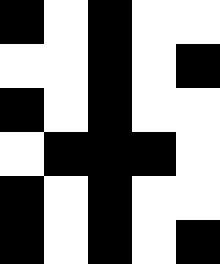[["black", "white", "black", "white", "white"], ["white", "white", "black", "white", "black"], ["black", "white", "black", "white", "white"], ["white", "black", "black", "black", "white"], ["black", "white", "black", "white", "white"], ["black", "white", "black", "white", "black"]]